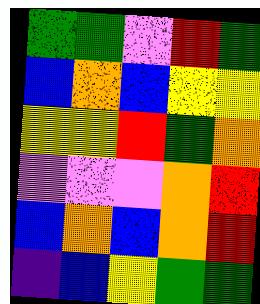[["green", "green", "violet", "red", "green"], ["blue", "orange", "blue", "yellow", "yellow"], ["yellow", "yellow", "red", "green", "orange"], ["violet", "violet", "violet", "orange", "red"], ["blue", "orange", "blue", "orange", "red"], ["indigo", "blue", "yellow", "green", "green"]]